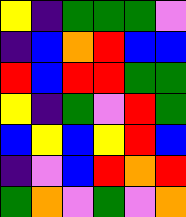[["yellow", "indigo", "green", "green", "green", "violet"], ["indigo", "blue", "orange", "red", "blue", "blue"], ["red", "blue", "red", "red", "green", "green"], ["yellow", "indigo", "green", "violet", "red", "green"], ["blue", "yellow", "blue", "yellow", "red", "blue"], ["indigo", "violet", "blue", "red", "orange", "red"], ["green", "orange", "violet", "green", "violet", "orange"]]